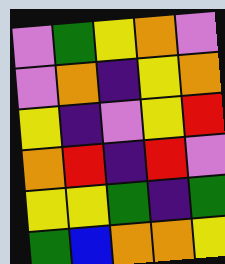[["violet", "green", "yellow", "orange", "violet"], ["violet", "orange", "indigo", "yellow", "orange"], ["yellow", "indigo", "violet", "yellow", "red"], ["orange", "red", "indigo", "red", "violet"], ["yellow", "yellow", "green", "indigo", "green"], ["green", "blue", "orange", "orange", "yellow"]]